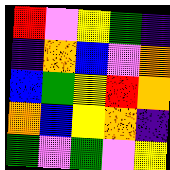[["red", "violet", "yellow", "green", "indigo"], ["indigo", "orange", "blue", "violet", "orange"], ["blue", "green", "yellow", "red", "orange"], ["orange", "blue", "yellow", "orange", "indigo"], ["green", "violet", "green", "violet", "yellow"]]